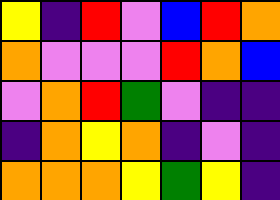[["yellow", "indigo", "red", "violet", "blue", "red", "orange"], ["orange", "violet", "violet", "violet", "red", "orange", "blue"], ["violet", "orange", "red", "green", "violet", "indigo", "indigo"], ["indigo", "orange", "yellow", "orange", "indigo", "violet", "indigo"], ["orange", "orange", "orange", "yellow", "green", "yellow", "indigo"]]